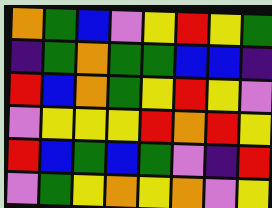[["orange", "green", "blue", "violet", "yellow", "red", "yellow", "green"], ["indigo", "green", "orange", "green", "green", "blue", "blue", "indigo"], ["red", "blue", "orange", "green", "yellow", "red", "yellow", "violet"], ["violet", "yellow", "yellow", "yellow", "red", "orange", "red", "yellow"], ["red", "blue", "green", "blue", "green", "violet", "indigo", "red"], ["violet", "green", "yellow", "orange", "yellow", "orange", "violet", "yellow"]]